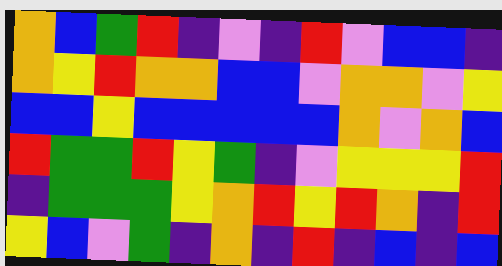[["orange", "blue", "green", "red", "indigo", "violet", "indigo", "red", "violet", "blue", "blue", "indigo"], ["orange", "yellow", "red", "orange", "orange", "blue", "blue", "violet", "orange", "orange", "violet", "yellow"], ["blue", "blue", "yellow", "blue", "blue", "blue", "blue", "blue", "orange", "violet", "orange", "blue"], ["red", "green", "green", "red", "yellow", "green", "indigo", "violet", "yellow", "yellow", "yellow", "red"], ["indigo", "green", "green", "green", "yellow", "orange", "red", "yellow", "red", "orange", "indigo", "red"], ["yellow", "blue", "violet", "green", "indigo", "orange", "indigo", "red", "indigo", "blue", "indigo", "blue"]]